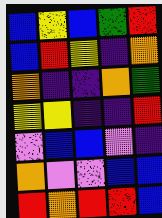[["blue", "yellow", "blue", "green", "red"], ["blue", "red", "yellow", "indigo", "orange"], ["orange", "indigo", "indigo", "orange", "green"], ["yellow", "yellow", "indigo", "indigo", "red"], ["violet", "blue", "blue", "violet", "indigo"], ["orange", "violet", "violet", "blue", "blue"], ["red", "orange", "red", "red", "blue"]]